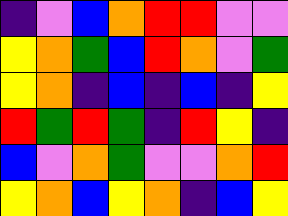[["indigo", "violet", "blue", "orange", "red", "red", "violet", "violet"], ["yellow", "orange", "green", "blue", "red", "orange", "violet", "green"], ["yellow", "orange", "indigo", "blue", "indigo", "blue", "indigo", "yellow"], ["red", "green", "red", "green", "indigo", "red", "yellow", "indigo"], ["blue", "violet", "orange", "green", "violet", "violet", "orange", "red"], ["yellow", "orange", "blue", "yellow", "orange", "indigo", "blue", "yellow"]]